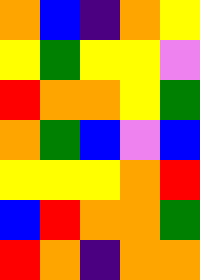[["orange", "blue", "indigo", "orange", "yellow"], ["yellow", "green", "yellow", "yellow", "violet"], ["red", "orange", "orange", "yellow", "green"], ["orange", "green", "blue", "violet", "blue"], ["yellow", "yellow", "yellow", "orange", "red"], ["blue", "red", "orange", "orange", "green"], ["red", "orange", "indigo", "orange", "orange"]]